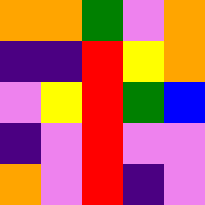[["orange", "orange", "green", "violet", "orange"], ["indigo", "indigo", "red", "yellow", "orange"], ["violet", "yellow", "red", "green", "blue"], ["indigo", "violet", "red", "violet", "violet"], ["orange", "violet", "red", "indigo", "violet"]]